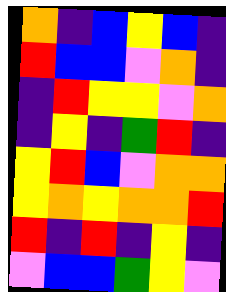[["orange", "indigo", "blue", "yellow", "blue", "indigo"], ["red", "blue", "blue", "violet", "orange", "indigo"], ["indigo", "red", "yellow", "yellow", "violet", "orange"], ["indigo", "yellow", "indigo", "green", "red", "indigo"], ["yellow", "red", "blue", "violet", "orange", "orange"], ["yellow", "orange", "yellow", "orange", "orange", "red"], ["red", "indigo", "red", "indigo", "yellow", "indigo"], ["violet", "blue", "blue", "green", "yellow", "violet"]]